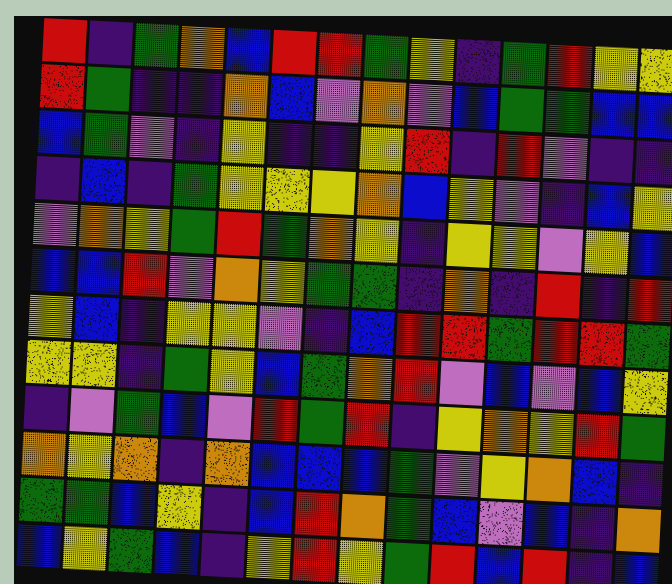[["red", "indigo", "green", "orange", "blue", "red", "red", "green", "yellow", "indigo", "green", "red", "yellow", "yellow"], ["red", "green", "indigo", "indigo", "orange", "blue", "violet", "orange", "violet", "blue", "green", "green", "blue", "blue"], ["blue", "green", "violet", "indigo", "yellow", "indigo", "indigo", "yellow", "red", "indigo", "red", "violet", "indigo", "indigo"], ["indigo", "blue", "indigo", "green", "yellow", "yellow", "yellow", "orange", "blue", "yellow", "violet", "indigo", "blue", "yellow"], ["violet", "orange", "yellow", "green", "red", "green", "orange", "yellow", "indigo", "yellow", "yellow", "violet", "yellow", "blue"], ["blue", "blue", "red", "violet", "orange", "yellow", "green", "green", "indigo", "orange", "indigo", "red", "indigo", "red"], ["yellow", "blue", "indigo", "yellow", "yellow", "violet", "indigo", "blue", "red", "red", "green", "red", "red", "green"], ["yellow", "yellow", "indigo", "green", "yellow", "blue", "green", "orange", "red", "violet", "blue", "violet", "blue", "yellow"], ["indigo", "violet", "green", "blue", "violet", "red", "green", "red", "indigo", "yellow", "orange", "yellow", "red", "green"], ["orange", "yellow", "orange", "indigo", "orange", "blue", "blue", "blue", "green", "violet", "yellow", "orange", "blue", "indigo"], ["green", "green", "blue", "yellow", "indigo", "blue", "red", "orange", "green", "blue", "violet", "blue", "indigo", "orange"], ["blue", "yellow", "green", "blue", "indigo", "yellow", "red", "yellow", "green", "red", "blue", "red", "indigo", "blue"]]